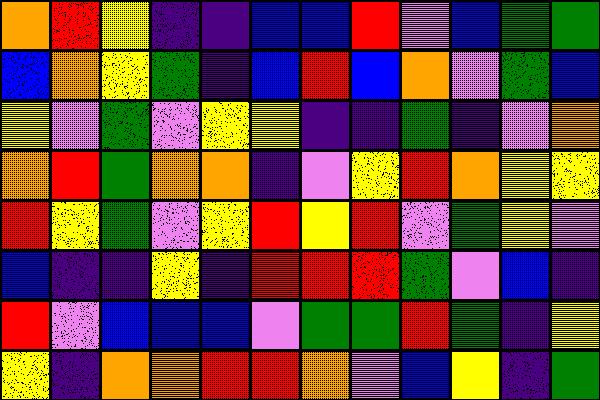[["orange", "red", "yellow", "indigo", "indigo", "blue", "blue", "red", "violet", "blue", "green", "green"], ["blue", "orange", "yellow", "green", "indigo", "blue", "red", "blue", "orange", "violet", "green", "blue"], ["yellow", "violet", "green", "violet", "yellow", "yellow", "indigo", "indigo", "green", "indigo", "violet", "orange"], ["orange", "red", "green", "orange", "orange", "indigo", "violet", "yellow", "red", "orange", "yellow", "yellow"], ["red", "yellow", "green", "violet", "yellow", "red", "yellow", "red", "violet", "green", "yellow", "violet"], ["blue", "indigo", "indigo", "yellow", "indigo", "red", "red", "red", "green", "violet", "blue", "indigo"], ["red", "violet", "blue", "blue", "blue", "violet", "green", "green", "red", "green", "indigo", "yellow"], ["yellow", "indigo", "orange", "orange", "red", "red", "orange", "violet", "blue", "yellow", "indigo", "green"]]